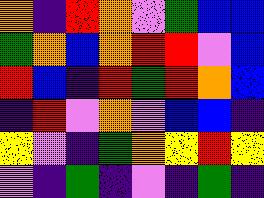[["orange", "indigo", "red", "orange", "violet", "green", "blue", "blue"], ["green", "orange", "blue", "orange", "red", "red", "violet", "blue"], ["red", "blue", "indigo", "red", "green", "red", "orange", "blue"], ["indigo", "red", "violet", "orange", "violet", "blue", "blue", "indigo"], ["yellow", "violet", "indigo", "green", "orange", "yellow", "red", "yellow"], ["violet", "indigo", "green", "indigo", "violet", "indigo", "green", "indigo"]]